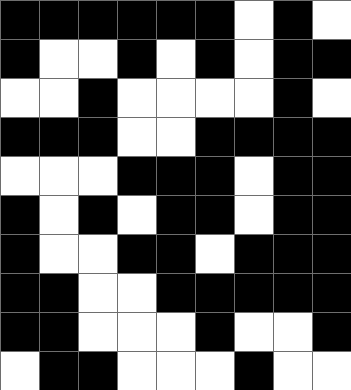[["black", "black", "black", "black", "black", "black", "white", "black", "white"], ["black", "white", "white", "black", "white", "black", "white", "black", "black"], ["white", "white", "black", "white", "white", "white", "white", "black", "white"], ["black", "black", "black", "white", "white", "black", "black", "black", "black"], ["white", "white", "white", "black", "black", "black", "white", "black", "black"], ["black", "white", "black", "white", "black", "black", "white", "black", "black"], ["black", "white", "white", "black", "black", "white", "black", "black", "black"], ["black", "black", "white", "white", "black", "black", "black", "black", "black"], ["black", "black", "white", "white", "white", "black", "white", "white", "black"], ["white", "black", "black", "white", "white", "white", "black", "white", "white"]]